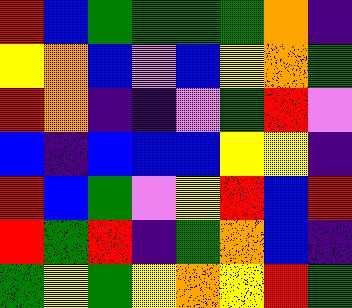[["red", "blue", "green", "green", "green", "green", "orange", "indigo"], ["yellow", "orange", "blue", "violet", "blue", "yellow", "orange", "green"], ["red", "orange", "indigo", "indigo", "violet", "green", "red", "violet"], ["blue", "indigo", "blue", "blue", "blue", "yellow", "yellow", "indigo"], ["red", "blue", "green", "violet", "yellow", "red", "blue", "red"], ["red", "green", "red", "indigo", "green", "orange", "blue", "indigo"], ["green", "yellow", "green", "yellow", "orange", "yellow", "red", "green"]]